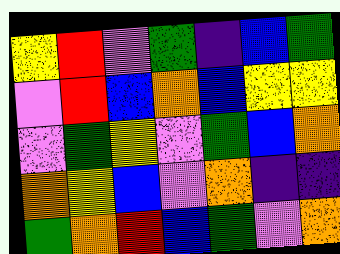[["yellow", "red", "violet", "green", "indigo", "blue", "green"], ["violet", "red", "blue", "orange", "blue", "yellow", "yellow"], ["violet", "green", "yellow", "violet", "green", "blue", "orange"], ["orange", "yellow", "blue", "violet", "orange", "indigo", "indigo"], ["green", "orange", "red", "blue", "green", "violet", "orange"]]